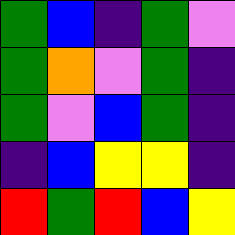[["green", "blue", "indigo", "green", "violet"], ["green", "orange", "violet", "green", "indigo"], ["green", "violet", "blue", "green", "indigo"], ["indigo", "blue", "yellow", "yellow", "indigo"], ["red", "green", "red", "blue", "yellow"]]